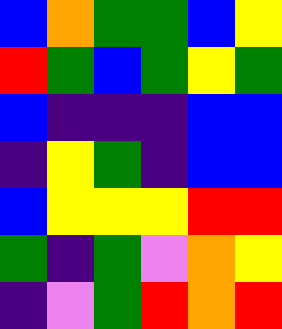[["blue", "orange", "green", "green", "blue", "yellow"], ["red", "green", "blue", "green", "yellow", "green"], ["blue", "indigo", "indigo", "indigo", "blue", "blue"], ["indigo", "yellow", "green", "indigo", "blue", "blue"], ["blue", "yellow", "yellow", "yellow", "red", "red"], ["green", "indigo", "green", "violet", "orange", "yellow"], ["indigo", "violet", "green", "red", "orange", "red"]]